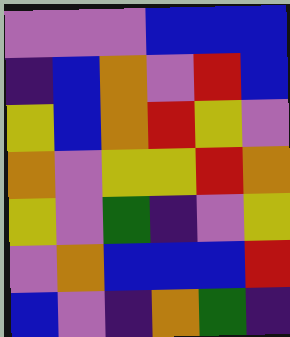[["violet", "violet", "violet", "blue", "blue", "blue"], ["indigo", "blue", "orange", "violet", "red", "blue"], ["yellow", "blue", "orange", "red", "yellow", "violet"], ["orange", "violet", "yellow", "yellow", "red", "orange"], ["yellow", "violet", "green", "indigo", "violet", "yellow"], ["violet", "orange", "blue", "blue", "blue", "red"], ["blue", "violet", "indigo", "orange", "green", "indigo"]]